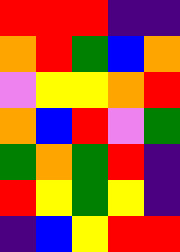[["red", "red", "red", "indigo", "indigo"], ["orange", "red", "green", "blue", "orange"], ["violet", "yellow", "yellow", "orange", "red"], ["orange", "blue", "red", "violet", "green"], ["green", "orange", "green", "red", "indigo"], ["red", "yellow", "green", "yellow", "indigo"], ["indigo", "blue", "yellow", "red", "red"]]